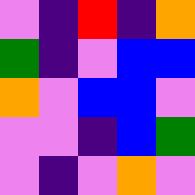[["violet", "indigo", "red", "indigo", "orange"], ["green", "indigo", "violet", "blue", "blue"], ["orange", "violet", "blue", "blue", "violet"], ["violet", "violet", "indigo", "blue", "green"], ["violet", "indigo", "violet", "orange", "violet"]]